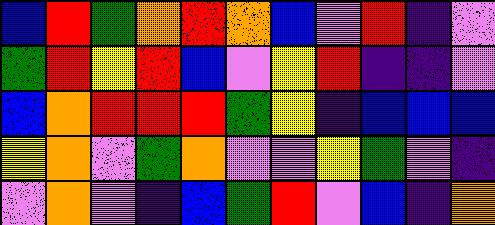[["blue", "red", "green", "orange", "red", "orange", "blue", "violet", "red", "indigo", "violet"], ["green", "red", "yellow", "red", "blue", "violet", "yellow", "red", "indigo", "indigo", "violet"], ["blue", "orange", "red", "red", "red", "green", "yellow", "indigo", "blue", "blue", "blue"], ["yellow", "orange", "violet", "green", "orange", "violet", "violet", "yellow", "green", "violet", "indigo"], ["violet", "orange", "violet", "indigo", "blue", "green", "red", "violet", "blue", "indigo", "orange"]]